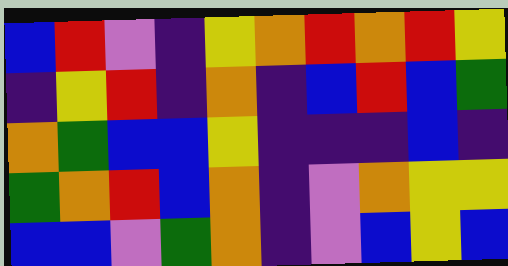[["blue", "red", "violet", "indigo", "yellow", "orange", "red", "orange", "red", "yellow"], ["indigo", "yellow", "red", "indigo", "orange", "indigo", "blue", "red", "blue", "green"], ["orange", "green", "blue", "blue", "yellow", "indigo", "indigo", "indigo", "blue", "indigo"], ["green", "orange", "red", "blue", "orange", "indigo", "violet", "orange", "yellow", "yellow"], ["blue", "blue", "violet", "green", "orange", "indigo", "violet", "blue", "yellow", "blue"]]